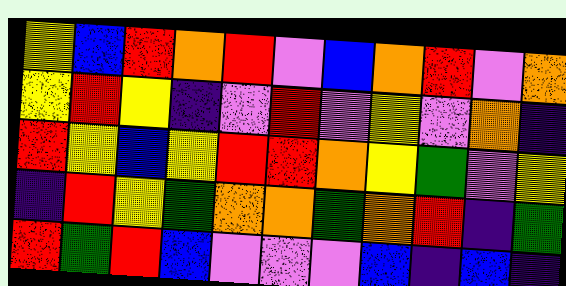[["yellow", "blue", "red", "orange", "red", "violet", "blue", "orange", "red", "violet", "orange"], ["yellow", "red", "yellow", "indigo", "violet", "red", "violet", "yellow", "violet", "orange", "indigo"], ["red", "yellow", "blue", "yellow", "red", "red", "orange", "yellow", "green", "violet", "yellow"], ["indigo", "red", "yellow", "green", "orange", "orange", "green", "orange", "red", "indigo", "green"], ["red", "green", "red", "blue", "violet", "violet", "violet", "blue", "indigo", "blue", "indigo"]]